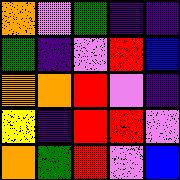[["orange", "violet", "green", "indigo", "indigo"], ["green", "indigo", "violet", "red", "blue"], ["orange", "orange", "red", "violet", "indigo"], ["yellow", "indigo", "red", "red", "violet"], ["orange", "green", "red", "violet", "blue"]]